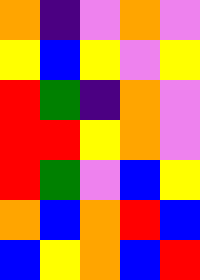[["orange", "indigo", "violet", "orange", "violet"], ["yellow", "blue", "yellow", "violet", "yellow"], ["red", "green", "indigo", "orange", "violet"], ["red", "red", "yellow", "orange", "violet"], ["red", "green", "violet", "blue", "yellow"], ["orange", "blue", "orange", "red", "blue"], ["blue", "yellow", "orange", "blue", "red"]]